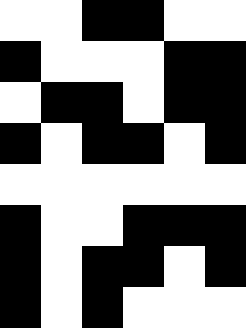[["white", "white", "black", "black", "white", "white"], ["black", "white", "white", "white", "black", "black"], ["white", "black", "black", "white", "black", "black"], ["black", "white", "black", "black", "white", "black"], ["white", "white", "white", "white", "white", "white"], ["black", "white", "white", "black", "black", "black"], ["black", "white", "black", "black", "white", "black"], ["black", "white", "black", "white", "white", "white"]]